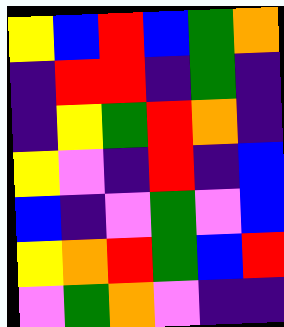[["yellow", "blue", "red", "blue", "green", "orange"], ["indigo", "red", "red", "indigo", "green", "indigo"], ["indigo", "yellow", "green", "red", "orange", "indigo"], ["yellow", "violet", "indigo", "red", "indigo", "blue"], ["blue", "indigo", "violet", "green", "violet", "blue"], ["yellow", "orange", "red", "green", "blue", "red"], ["violet", "green", "orange", "violet", "indigo", "indigo"]]